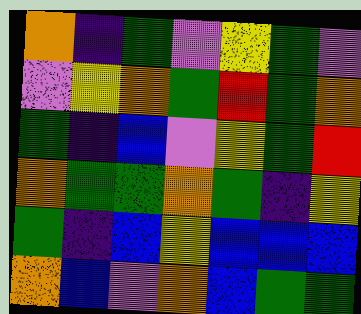[["orange", "indigo", "green", "violet", "yellow", "green", "violet"], ["violet", "yellow", "orange", "green", "red", "green", "orange"], ["green", "indigo", "blue", "violet", "yellow", "green", "red"], ["orange", "green", "green", "orange", "green", "indigo", "yellow"], ["green", "indigo", "blue", "yellow", "blue", "blue", "blue"], ["orange", "blue", "violet", "orange", "blue", "green", "green"]]